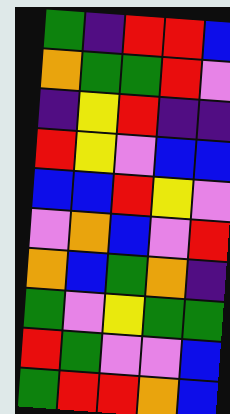[["green", "indigo", "red", "red", "blue"], ["orange", "green", "green", "red", "violet"], ["indigo", "yellow", "red", "indigo", "indigo"], ["red", "yellow", "violet", "blue", "blue"], ["blue", "blue", "red", "yellow", "violet"], ["violet", "orange", "blue", "violet", "red"], ["orange", "blue", "green", "orange", "indigo"], ["green", "violet", "yellow", "green", "green"], ["red", "green", "violet", "violet", "blue"], ["green", "red", "red", "orange", "blue"]]